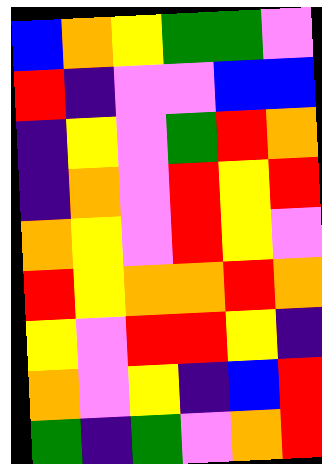[["blue", "orange", "yellow", "green", "green", "violet"], ["red", "indigo", "violet", "violet", "blue", "blue"], ["indigo", "yellow", "violet", "green", "red", "orange"], ["indigo", "orange", "violet", "red", "yellow", "red"], ["orange", "yellow", "violet", "red", "yellow", "violet"], ["red", "yellow", "orange", "orange", "red", "orange"], ["yellow", "violet", "red", "red", "yellow", "indigo"], ["orange", "violet", "yellow", "indigo", "blue", "red"], ["green", "indigo", "green", "violet", "orange", "red"]]